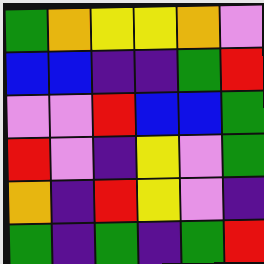[["green", "orange", "yellow", "yellow", "orange", "violet"], ["blue", "blue", "indigo", "indigo", "green", "red"], ["violet", "violet", "red", "blue", "blue", "green"], ["red", "violet", "indigo", "yellow", "violet", "green"], ["orange", "indigo", "red", "yellow", "violet", "indigo"], ["green", "indigo", "green", "indigo", "green", "red"]]